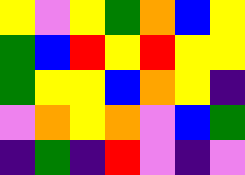[["yellow", "violet", "yellow", "green", "orange", "blue", "yellow"], ["green", "blue", "red", "yellow", "red", "yellow", "yellow"], ["green", "yellow", "yellow", "blue", "orange", "yellow", "indigo"], ["violet", "orange", "yellow", "orange", "violet", "blue", "green"], ["indigo", "green", "indigo", "red", "violet", "indigo", "violet"]]